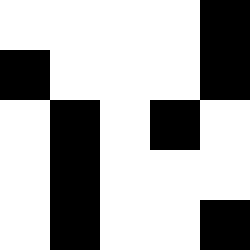[["white", "white", "white", "white", "black"], ["black", "white", "white", "white", "black"], ["white", "black", "white", "black", "white"], ["white", "black", "white", "white", "white"], ["white", "black", "white", "white", "black"]]